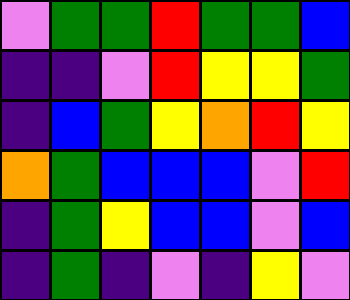[["violet", "green", "green", "red", "green", "green", "blue"], ["indigo", "indigo", "violet", "red", "yellow", "yellow", "green"], ["indigo", "blue", "green", "yellow", "orange", "red", "yellow"], ["orange", "green", "blue", "blue", "blue", "violet", "red"], ["indigo", "green", "yellow", "blue", "blue", "violet", "blue"], ["indigo", "green", "indigo", "violet", "indigo", "yellow", "violet"]]